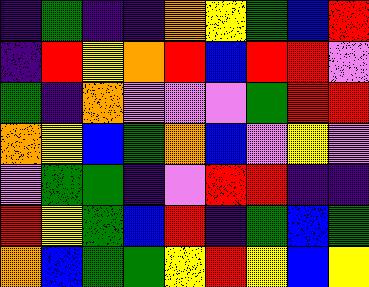[["indigo", "green", "indigo", "indigo", "orange", "yellow", "green", "blue", "red"], ["indigo", "red", "yellow", "orange", "red", "blue", "red", "red", "violet"], ["green", "indigo", "orange", "violet", "violet", "violet", "green", "red", "red"], ["orange", "yellow", "blue", "green", "orange", "blue", "violet", "yellow", "violet"], ["violet", "green", "green", "indigo", "violet", "red", "red", "indigo", "indigo"], ["red", "yellow", "green", "blue", "red", "indigo", "green", "blue", "green"], ["orange", "blue", "green", "green", "yellow", "red", "yellow", "blue", "yellow"]]